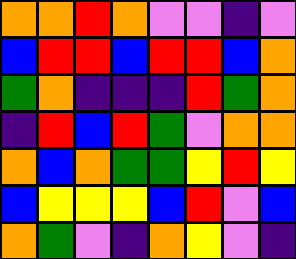[["orange", "orange", "red", "orange", "violet", "violet", "indigo", "violet"], ["blue", "red", "red", "blue", "red", "red", "blue", "orange"], ["green", "orange", "indigo", "indigo", "indigo", "red", "green", "orange"], ["indigo", "red", "blue", "red", "green", "violet", "orange", "orange"], ["orange", "blue", "orange", "green", "green", "yellow", "red", "yellow"], ["blue", "yellow", "yellow", "yellow", "blue", "red", "violet", "blue"], ["orange", "green", "violet", "indigo", "orange", "yellow", "violet", "indigo"]]